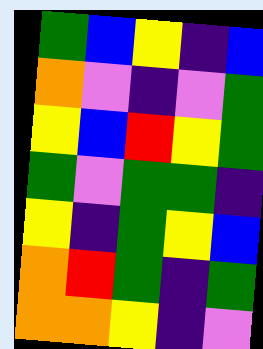[["green", "blue", "yellow", "indigo", "blue"], ["orange", "violet", "indigo", "violet", "green"], ["yellow", "blue", "red", "yellow", "green"], ["green", "violet", "green", "green", "indigo"], ["yellow", "indigo", "green", "yellow", "blue"], ["orange", "red", "green", "indigo", "green"], ["orange", "orange", "yellow", "indigo", "violet"]]